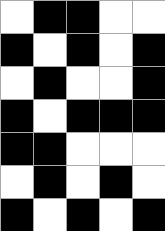[["white", "black", "black", "white", "white"], ["black", "white", "black", "white", "black"], ["white", "black", "white", "white", "black"], ["black", "white", "black", "black", "black"], ["black", "black", "white", "white", "white"], ["white", "black", "white", "black", "white"], ["black", "white", "black", "white", "black"]]